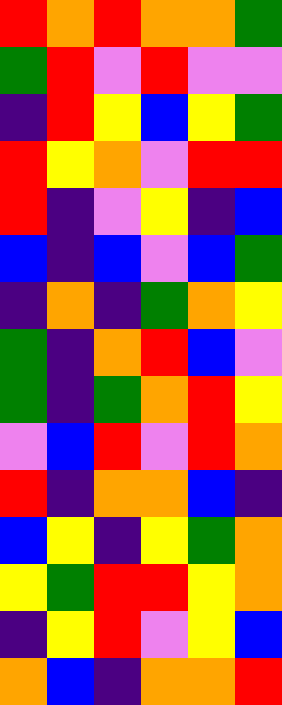[["red", "orange", "red", "orange", "orange", "green"], ["green", "red", "violet", "red", "violet", "violet"], ["indigo", "red", "yellow", "blue", "yellow", "green"], ["red", "yellow", "orange", "violet", "red", "red"], ["red", "indigo", "violet", "yellow", "indigo", "blue"], ["blue", "indigo", "blue", "violet", "blue", "green"], ["indigo", "orange", "indigo", "green", "orange", "yellow"], ["green", "indigo", "orange", "red", "blue", "violet"], ["green", "indigo", "green", "orange", "red", "yellow"], ["violet", "blue", "red", "violet", "red", "orange"], ["red", "indigo", "orange", "orange", "blue", "indigo"], ["blue", "yellow", "indigo", "yellow", "green", "orange"], ["yellow", "green", "red", "red", "yellow", "orange"], ["indigo", "yellow", "red", "violet", "yellow", "blue"], ["orange", "blue", "indigo", "orange", "orange", "red"]]